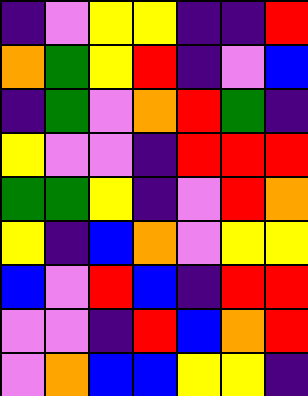[["indigo", "violet", "yellow", "yellow", "indigo", "indigo", "red"], ["orange", "green", "yellow", "red", "indigo", "violet", "blue"], ["indigo", "green", "violet", "orange", "red", "green", "indigo"], ["yellow", "violet", "violet", "indigo", "red", "red", "red"], ["green", "green", "yellow", "indigo", "violet", "red", "orange"], ["yellow", "indigo", "blue", "orange", "violet", "yellow", "yellow"], ["blue", "violet", "red", "blue", "indigo", "red", "red"], ["violet", "violet", "indigo", "red", "blue", "orange", "red"], ["violet", "orange", "blue", "blue", "yellow", "yellow", "indigo"]]